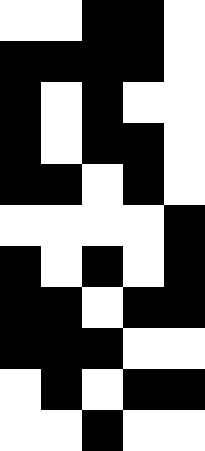[["white", "white", "black", "black", "white"], ["black", "black", "black", "black", "white"], ["black", "white", "black", "white", "white"], ["black", "white", "black", "black", "white"], ["black", "black", "white", "black", "white"], ["white", "white", "white", "white", "black"], ["black", "white", "black", "white", "black"], ["black", "black", "white", "black", "black"], ["black", "black", "black", "white", "white"], ["white", "black", "white", "black", "black"], ["white", "white", "black", "white", "white"]]